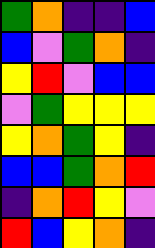[["green", "orange", "indigo", "indigo", "blue"], ["blue", "violet", "green", "orange", "indigo"], ["yellow", "red", "violet", "blue", "blue"], ["violet", "green", "yellow", "yellow", "yellow"], ["yellow", "orange", "green", "yellow", "indigo"], ["blue", "blue", "green", "orange", "red"], ["indigo", "orange", "red", "yellow", "violet"], ["red", "blue", "yellow", "orange", "indigo"]]